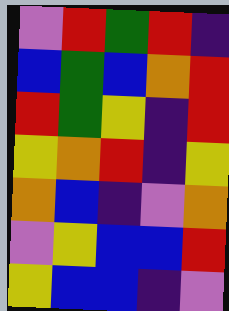[["violet", "red", "green", "red", "indigo"], ["blue", "green", "blue", "orange", "red"], ["red", "green", "yellow", "indigo", "red"], ["yellow", "orange", "red", "indigo", "yellow"], ["orange", "blue", "indigo", "violet", "orange"], ["violet", "yellow", "blue", "blue", "red"], ["yellow", "blue", "blue", "indigo", "violet"]]